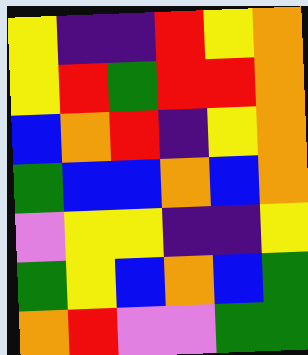[["yellow", "indigo", "indigo", "red", "yellow", "orange"], ["yellow", "red", "green", "red", "red", "orange"], ["blue", "orange", "red", "indigo", "yellow", "orange"], ["green", "blue", "blue", "orange", "blue", "orange"], ["violet", "yellow", "yellow", "indigo", "indigo", "yellow"], ["green", "yellow", "blue", "orange", "blue", "green"], ["orange", "red", "violet", "violet", "green", "green"]]